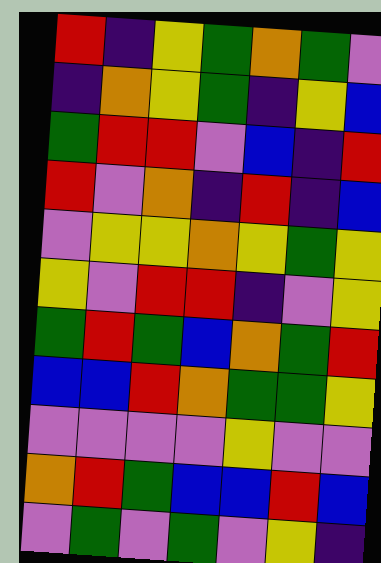[["red", "indigo", "yellow", "green", "orange", "green", "violet"], ["indigo", "orange", "yellow", "green", "indigo", "yellow", "blue"], ["green", "red", "red", "violet", "blue", "indigo", "red"], ["red", "violet", "orange", "indigo", "red", "indigo", "blue"], ["violet", "yellow", "yellow", "orange", "yellow", "green", "yellow"], ["yellow", "violet", "red", "red", "indigo", "violet", "yellow"], ["green", "red", "green", "blue", "orange", "green", "red"], ["blue", "blue", "red", "orange", "green", "green", "yellow"], ["violet", "violet", "violet", "violet", "yellow", "violet", "violet"], ["orange", "red", "green", "blue", "blue", "red", "blue"], ["violet", "green", "violet", "green", "violet", "yellow", "indigo"]]